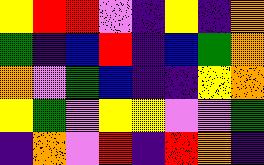[["yellow", "red", "red", "violet", "indigo", "yellow", "indigo", "orange"], ["green", "indigo", "blue", "red", "indigo", "blue", "green", "orange"], ["orange", "violet", "green", "blue", "indigo", "indigo", "yellow", "orange"], ["yellow", "green", "violet", "yellow", "yellow", "violet", "violet", "green"], ["indigo", "orange", "violet", "red", "indigo", "red", "orange", "indigo"]]